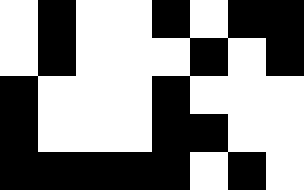[["white", "black", "white", "white", "black", "white", "black", "black"], ["white", "black", "white", "white", "white", "black", "white", "black"], ["black", "white", "white", "white", "black", "white", "white", "white"], ["black", "white", "white", "white", "black", "black", "white", "white"], ["black", "black", "black", "black", "black", "white", "black", "white"]]